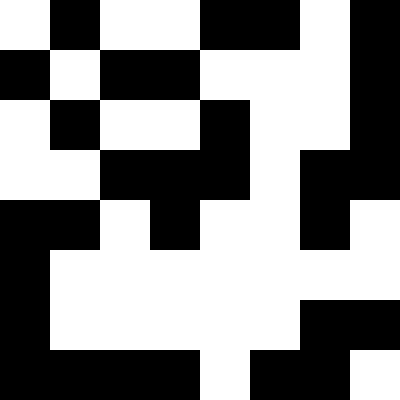[["white", "black", "white", "white", "black", "black", "white", "black"], ["black", "white", "black", "black", "white", "white", "white", "black"], ["white", "black", "white", "white", "black", "white", "white", "black"], ["white", "white", "black", "black", "black", "white", "black", "black"], ["black", "black", "white", "black", "white", "white", "black", "white"], ["black", "white", "white", "white", "white", "white", "white", "white"], ["black", "white", "white", "white", "white", "white", "black", "black"], ["black", "black", "black", "black", "white", "black", "black", "white"]]